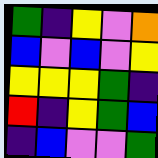[["green", "indigo", "yellow", "violet", "orange"], ["blue", "violet", "blue", "violet", "yellow"], ["yellow", "yellow", "yellow", "green", "indigo"], ["red", "indigo", "yellow", "green", "blue"], ["indigo", "blue", "violet", "violet", "green"]]